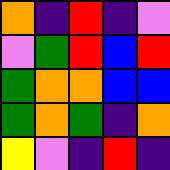[["orange", "indigo", "red", "indigo", "violet"], ["violet", "green", "red", "blue", "red"], ["green", "orange", "orange", "blue", "blue"], ["green", "orange", "green", "indigo", "orange"], ["yellow", "violet", "indigo", "red", "indigo"]]